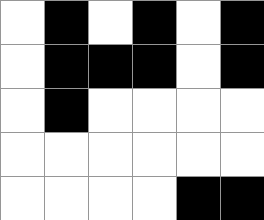[["white", "black", "white", "black", "white", "black"], ["white", "black", "black", "black", "white", "black"], ["white", "black", "white", "white", "white", "white"], ["white", "white", "white", "white", "white", "white"], ["white", "white", "white", "white", "black", "black"]]